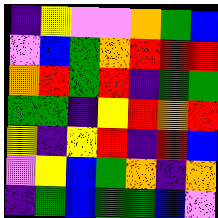[["indigo", "yellow", "violet", "violet", "orange", "green", "blue"], ["violet", "blue", "green", "orange", "red", "red", "red"], ["orange", "red", "green", "red", "indigo", "green", "green"], ["green", "green", "indigo", "yellow", "red", "orange", "red"], ["yellow", "indigo", "yellow", "red", "indigo", "red", "blue"], ["violet", "yellow", "blue", "green", "orange", "indigo", "orange"], ["indigo", "green", "blue", "green", "green", "blue", "violet"]]